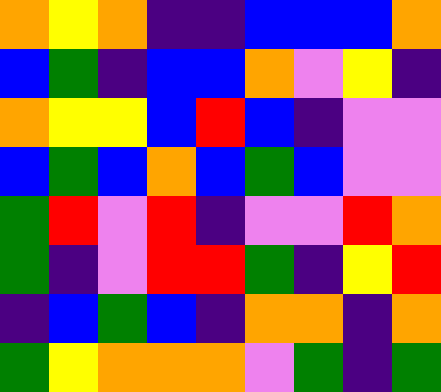[["orange", "yellow", "orange", "indigo", "indigo", "blue", "blue", "blue", "orange"], ["blue", "green", "indigo", "blue", "blue", "orange", "violet", "yellow", "indigo"], ["orange", "yellow", "yellow", "blue", "red", "blue", "indigo", "violet", "violet"], ["blue", "green", "blue", "orange", "blue", "green", "blue", "violet", "violet"], ["green", "red", "violet", "red", "indigo", "violet", "violet", "red", "orange"], ["green", "indigo", "violet", "red", "red", "green", "indigo", "yellow", "red"], ["indigo", "blue", "green", "blue", "indigo", "orange", "orange", "indigo", "orange"], ["green", "yellow", "orange", "orange", "orange", "violet", "green", "indigo", "green"]]